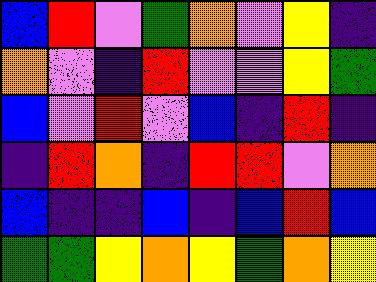[["blue", "red", "violet", "green", "orange", "violet", "yellow", "indigo"], ["orange", "violet", "indigo", "red", "violet", "violet", "yellow", "green"], ["blue", "violet", "red", "violet", "blue", "indigo", "red", "indigo"], ["indigo", "red", "orange", "indigo", "red", "red", "violet", "orange"], ["blue", "indigo", "indigo", "blue", "indigo", "blue", "red", "blue"], ["green", "green", "yellow", "orange", "yellow", "green", "orange", "yellow"]]